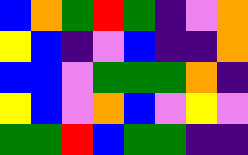[["blue", "orange", "green", "red", "green", "indigo", "violet", "orange"], ["yellow", "blue", "indigo", "violet", "blue", "indigo", "indigo", "orange"], ["blue", "blue", "violet", "green", "green", "green", "orange", "indigo"], ["yellow", "blue", "violet", "orange", "blue", "violet", "yellow", "violet"], ["green", "green", "red", "blue", "green", "green", "indigo", "indigo"]]